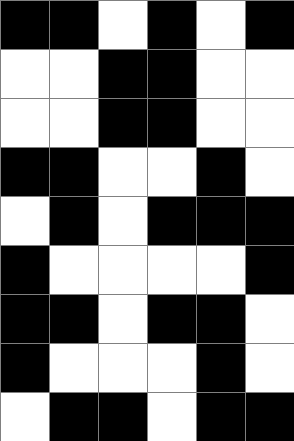[["black", "black", "white", "black", "white", "black"], ["white", "white", "black", "black", "white", "white"], ["white", "white", "black", "black", "white", "white"], ["black", "black", "white", "white", "black", "white"], ["white", "black", "white", "black", "black", "black"], ["black", "white", "white", "white", "white", "black"], ["black", "black", "white", "black", "black", "white"], ["black", "white", "white", "white", "black", "white"], ["white", "black", "black", "white", "black", "black"]]